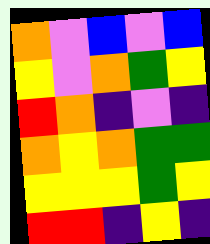[["orange", "violet", "blue", "violet", "blue"], ["yellow", "violet", "orange", "green", "yellow"], ["red", "orange", "indigo", "violet", "indigo"], ["orange", "yellow", "orange", "green", "green"], ["yellow", "yellow", "yellow", "green", "yellow"], ["red", "red", "indigo", "yellow", "indigo"]]